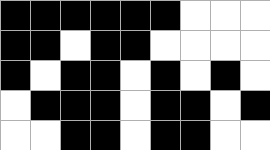[["black", "black", "black", "black", "black", "black", "white", "white", "white"], ["black", "black", "white", "black", "black", "white", "white", "white", "white"], ["black", "white", "black", "black", "white", "black", "white", "black", "white"], ["white", "black", "black", "black", "white", "black", "black", "white", "black"], ["white", "white", "black", "black", "white", "black", "black", "white", "white"]]